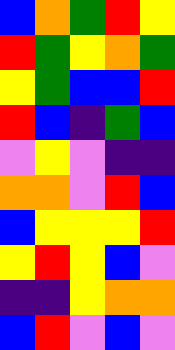[["blue", "orange", "green", "red", "yellow"], ["red", "green", "yellow", "orange", "green"], ["yellow", "green", "blue", "blue", "red"], ["red", "blue", "indigo", "green", "blue"], ["violet", "yellow", "violet", "indigo", "indigo"], ["orange", "orange", "violet", "red", "blue"], ["blue", "yellow", "yellow", "yellow", "red"], ["yellow", "red", "yellow", "blue", "violet"], ["indigo", "indigo", "yellow", "orange", "orange"], ["blue", "red", "violet", "blue", "violet"]]